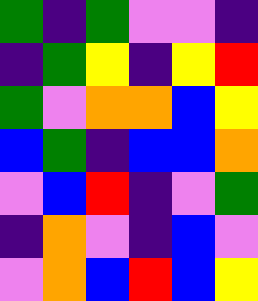[["green", "indigo", "green", "violet", "violet", "indigo"], ["indigo", "green", "yellow", "indigo", "yellow", "red"], ["green", "violet", "orange", "orange", "blue", "yellow"], ["blue", "green", "indigo", "blue", "blue", "orange"], ["violet", "blue", "red", "indigo", "violet", "green"], ["indigo", "orange", "violet", "indigo", "blue", "violet"], ["violet", "orange", "blue", "red", "blue", "yellow"]]